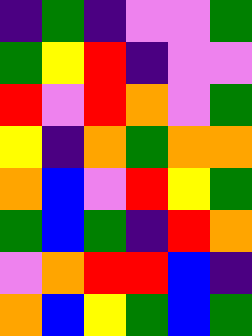[["indigo", "green", "indigo", "violet", "violet", "green"], ["green", "yellow", "red", "indigo", "violet", "violet"], ["red", "violet", "red", "orange", "violet", "green"], ["yellow", "indigo", "orange", "green", "orange", "orange"], ["orange", "blue", "violet", "red", "yellow", "green"], ["green", "blue", "green", "indigo", "red", "orange"], ["violet", "orange", "red", "red", "blue", "indigo"], ["orange", "blue", "yellow", "green", "blue", "green"]]